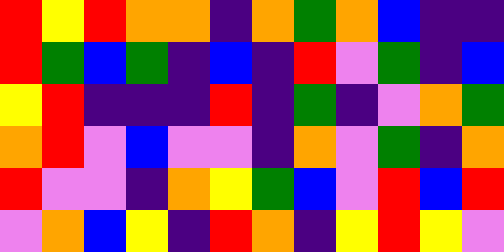[["red", "yellow", "red", "orange", "orange", "indigo", "orange", "green", "orange", "blue", "indigo", "indigo"], ["red", "green", "blue", "green", "indigo", "blue", "indigo", "red", "violet", "green", "indigo", "blue"], ["yellow", "red", "indigo", "indigo", "indigo", "red", "indigo", "green", "indigo", "violet", "orange", "green"], ["orange", "red", "violet", "blue", "violet", "violet", "indigo", "orange", "violet", "green", "indigo", "orange"], ["red", "violet", "violet", "indigo", "orange", "yellow", "green", "blue", "violet", "red", "blue", "red"], ["violet", "orange", "blue", "yellow", "indigo", "red", "orange", "indigo", "yellow", "red", "yellow", "violet"]]